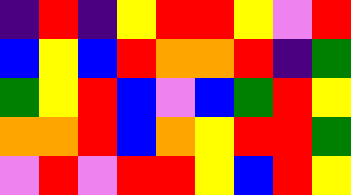[["indigo", "red", "indigo", "yellow", "red", "red", "yellow", "violet", "red"], ["blue", "yellow", "blue", "red", "orange", "orange", "red", "indigo", "green"], ["green", "yellow", "red", "blue", "violet", "blue", "green", "red", "yellow"], ["orange", "orange", "red", "blue", "orange", "yellow", "red", "red", "green"], ["violet", "red", "violet", "red", "red", "yellow", "blue", "red", "yellow"]]